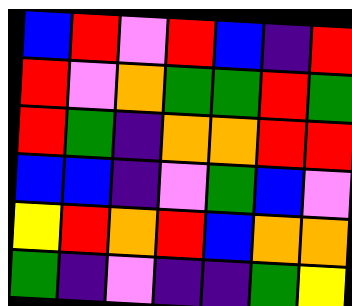[["blue", "red", "violet", "red", "blue", "indigo", "red"], ["red", "violet", "orange", "green", "green", "red", "green"], ["red", "green", "indigo", "orange", "orange", "red", "red"], ["blue", "blue", "indigo", "violet", "green", "blue", "violet"], ["yellow", "red", "orange", "red", "blue", "orange", "orange"], ["green", "indigo", "violet", "indigo", "indigo", "green", "yellow"]]